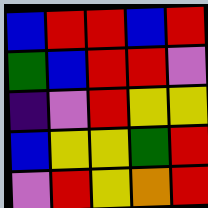[["blue", "red", "red", "blue", "red"], ["green", "blue", "red", "red", "violet"], ["indigo", "violet", "red", "yellow", "yellow"], ["blue", "yellow", "yellow", "green", "red"], ["violet", "red", "yellow", "orange", "red"]]